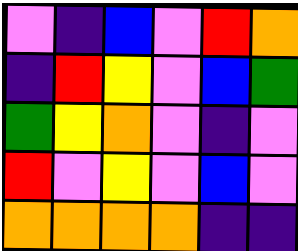[["violet", "indigo", "blue", "violet", "red", "orange"], ["indigo", "red", "yellow", "violet", "blue", "green"], ["green", "yellow", "orange", "violet", "indigo", "violet"], ["red", "violet", "yellow", "violet", "blue", "violet"], ["orange", "orange", "orange", "orange", "indigo", "indigo"]]